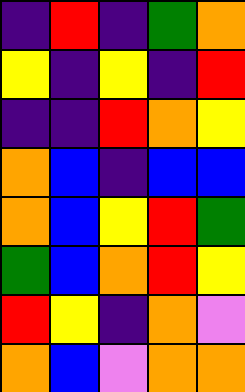[["indigo", "red", "indigo", "green", "orange"], ["yellow", "indigo", "yellow", "indigo", "red"], ["indigo", "indigo", "red", "orange", "yellow"], ["orange", "blue", "indigo", "blue", "blue"], ["orange", "blue", "yellow", "red", "green"], ["green", "blue", "orange", "red", "yellow"], ["red", "yellow", "indigo", "orange", "violet"], ["orange", "blue", "violet", "orange", "orange"]]